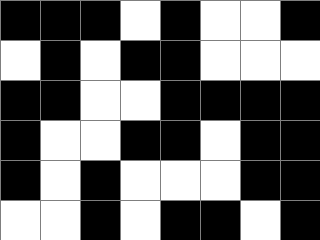[["black", "black", "black", "white", "black", "white", "white", "black"], ["white", "black", "white", "black", "black", "white", "white", "white"], ["black", "black", "white", "white", "black", "black", "black", "black"], ["black", "white", "white", "black", "black", "white", "black", "black"], ["black", "white", "black", "white", "white", "white", "black", "black"], ["white", "white", "black", "white", "black", "black", "white", "black"]]